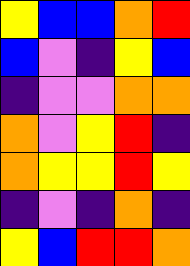[["yellow", "blue", "blue", "orange", "red"], ["blue", "violet", "indigo", "yellow", "blue"], ["indigo", "violet", "violet", "orange", "orange"], ["orange", "violet", "yellow", "red", "indigo"], ["orange", "yellow", "yellow", "red", "yellow"], ["indigo", "violet", "indigo", "orange", "indigo"], ["yellow", "blue", "red", "red", "orange"]]